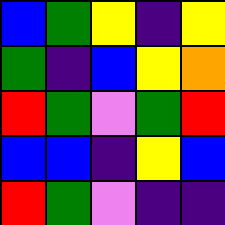[["blue", "green", "yellow", "indigo", "yellow"], ["green", "indigo", "blue", "yellow", "orange"], ["red", "green", "violet", "green", "red"], ["blue", "blue", "indigo", "yellow", "blue"], ["red", "green", "violet", "indigo", "indigo"]]